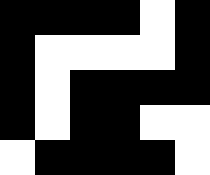[["black", "black", "black", "black", "white", "black"], ["black", "white", "white", "white", "white", "black"], ["black", "white", "black", "black", "black", "black"], ["black", "white", "black", "black", "white", "white"], ["white", "black", "black", "black", "black", "white"]]